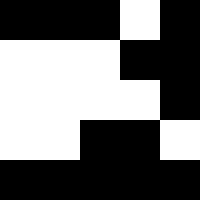[["black", "black", "black", "white", "black"], ["white", "white", "white", "black", "black"], ["white", "white", "white", "white", "black"], ["white", "white", "black", "black", "white"], ["black", "black", "black", "black", "black"]]